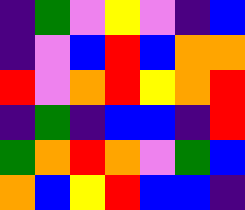[["indigo", "green", "violet", "yellow", "violet", "indigo", "blue"], ["indigo", "violet", "blue", "red", "blue", "orange", "orange"], ["red", "violet", "orange", "red", "yellow", "orange", "red"], ["indigo", "green", "indigo", "blue", "blue", "indigo", "red"], ["green", "orange", "red", "orange", "violet", "green", "blue"], ["orange", "blue", "yellow", "red", "blue", "blue", "indigo"]]